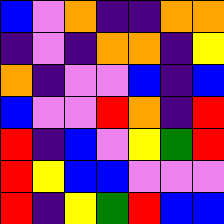[["blue", "violet", "orange", "indigo", "indigo", "orange", "orange"], ["indigo", "violet", "indigo", "orange", "orange", "indigo", "yellow"], ["orange", "indigo", "violet", "violet", "blue", "indigo", "blue"], ["blue", "violet", "violet", "red", "orange", "indigo", "red"], ["red", "indigo", "blue", "violet", "yellow", "green", "red"], ["red", "yellow", "blue", "blue", "violet", "violet", "violet"], ["red", "indigo", "yellow", "green", "red", "blue", "blue"]]